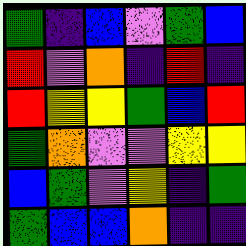[["green", "indigo", "blue", "violet", "green", "blue"], ["red", "violet", "orange", "indigo", "red", "indigo"], ["red", "yellow", "yellow", "green", "blue", "red"], ["green", "orange", "violet", "violet", "yellow", "yellow"], ["blue", "green", "violet", "yellow", "indigo", "green"], ["green", "blue", "blue", "orange", "indigo", "indigo"]]